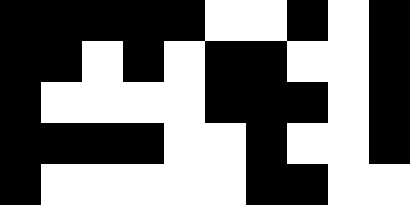[["black", "black", "black", "black", "black", "white", "white", "black", "white", "black"], ["black", "black", "white", "black", "white", "black", "black", "white", "white", "black"], ["black", "white", "white", "white", "white", "black", "black", "black", "white", "black"], ["black", "black", "black", "black", "white", "white", "black", "white", "white", "black"], ["black", "white", "white", "white", "white", "white", "black", "black", "white", "white"]]